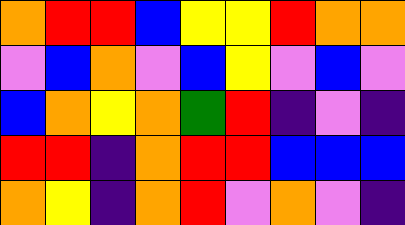[["orange", "red", "red", "blue", "yellow", "yellow", "red", "orange", "orange"], ["violet", "blue", "orange", "violet", "blue", "yellow", "violet", "blue", "violet"], ["blue", "orange", "yellow", "orange", "green", "red", "indigo", "violet", "indigo"], ["red", "red", "indigo", "orange", "red", "red", "blue", "blue", "blue"], ["orange", "yellow", "indigo", "orange", "red", "violet", "orange", "violet", "indigo"]]